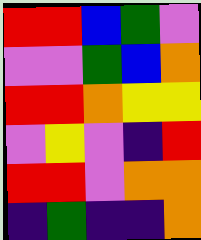[["red", "red", "blue", "green", "violet"], ["violet", "violet", "green", "blue", "orange"], ["red", "red", "orange", "yellow", "yellow"], ["violet", "yellow", "violet", "indigo", "red"], ["red", "red", "violet", "orange", "orange"], ["indigo", "green", "indigo", "indigo", "orange"]]